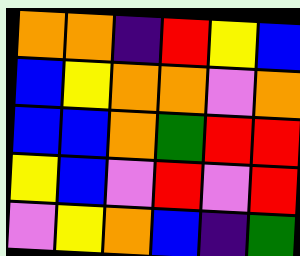[["orange", "orange", "indigo", "red", "yellow", "blue"], ["blue", "yellow", "orange", "orange", "violet", "orange"], ["blue", "blue", "orange", "green", "red", "red"], ["yellow", "blue", "violet", "red", "violet", "red"], ["violet", "yellow", "orange", "blue", "indigo", "green"]]